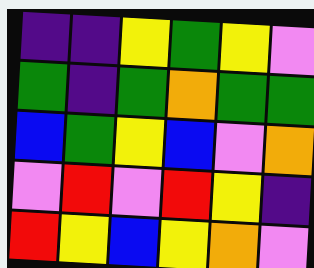[["indigo", "indigo", "yellow", "green", "yellow", "violet"], ["green", "indigo", "green", "orange", "green", "green"], ["blue", "green", "yellow", "blue", "violet", "orange"], ["violet", "red", "violet", "red", "yellow", "indigo"], ["red", "yellow", "blue", "yellow", "orange", "violet"]]